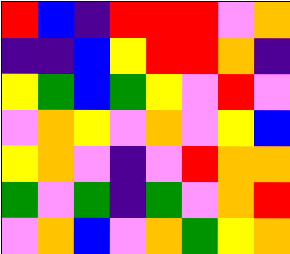[["red", "blue", "indigo", "red", "red", "red", "violet", "orange"], ["indigo", "indigo", "blue", "yellow", "red", "red", "orange", "indigo"], ["yellow", "green", "blue", "green", "yellow", "violet", "red", "violet"], ["violet", "orange", "yellow", "violet", "orange", "violet", "yellow", "blue"], ["yellow", "orange", "violet", "indigo", "violet", "red", "orange", "orange"], ["green", "violet", "green", "indigo", "green", "violet", "orange", "red"], ["violet", "orange", "blue", "violet", "orange", "green", "yellow", "orange"]]